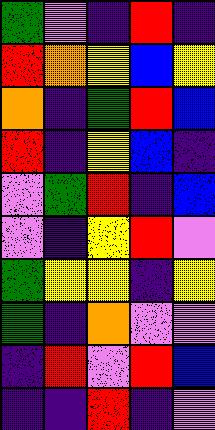[["green", "violet", "indigo", "red", "indigo"], ["red", "orange", "yellow", "blue", "yellow"], ["orange", "indigo", "green", "red", "blue"], ["red", "indigo", "yellow", "blue", "indigo"], ["violet", "green", "red", "indigo", "blue"], ["violet", "indigo", "yellow", "red", "violet"], ["green", "yellow", "yellow", "indigo", "yellow"], ["green", "indigo", "orange", "violet", "violet"], ["indigo", "red", "violet", "red", "blue"], ["indigo", "indigo", "red", "indigo", "violet"]]